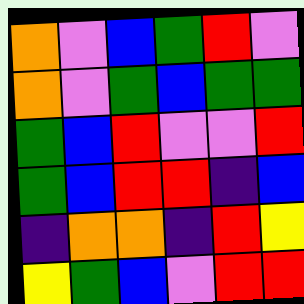[["orange", "violet", "blue", "green", "red", "violet"], ["orange", "violet", "green", "blue", "green", "green"], ["green", "blue", "red", "violet", "violet", "red"], ["green", "blue", "red", "red", "indigo", "blue"], ["indigo", "orange", "orange", "indigo", "red", "yellow"], ["yellow", "green", "blue", "violet", "red", "red"]]